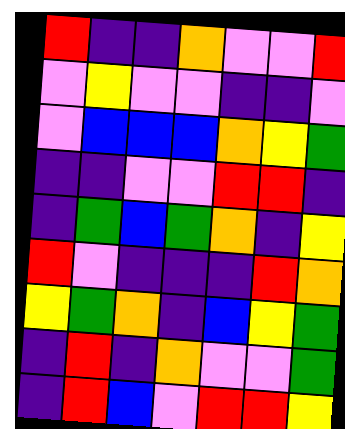[["red", "indigo", "indigo", "orange", "violet", "violet", "red"], ["violet", "yellow", "violet", "violet", "indigo", "indigo", "violet"], ["violet", "blue", "blue", "blue", "orange", "yellow", "green"], ["indigo", "indigo", "violet", "violet", "red", "red", "indigo"], ["indigo", "green", "blue", "green", "orange", "indigo", "yellow"], ["red", "violet", "indigo", "indigo", "indigo", "red", "orange"], ["yellow", "green", "orange", "indigo", "blue", "yellow", "green"], ["indigo", "red", "indigo", "orange", "violet", "violet", "green"], ["indigo", "red", "blue", "violet", "red", "red", "yellow"]]